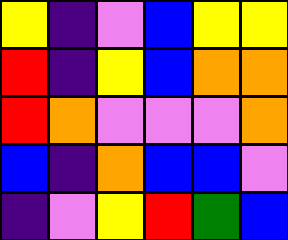[["yellow", "indigo", "violet", "blue", "yellow", "yellow"], ["red", "indigo", "yellow", "blue", "orange", "orange"], ["red", "orange", "violet", "violet", "violet", "orange"], ["blue", "indigo", "orange", "blue", "blue", "violet"], ["indigo", "violet", "yellow", "red", "green", "blue"]]